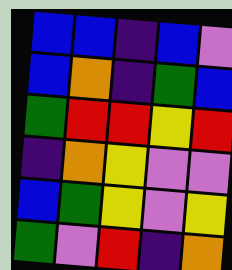[["blue", "blue", "indigo", "blue", "violet"], ["blue", "orange", "indigo", "green", "blue"], ["green", "red", "red", "yellow", "red"], ["indigo", "orange", "yellow", "violet", "violet"], ["blue", "green", "yellow", "violet", "yellow"], ["green", "violet", "red", "indigo", "orange"]]